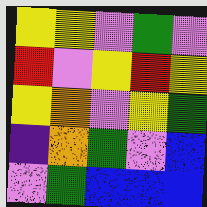[["yellow", "yellow", "violet", "green", "violet"], ["red", "violet", "yellow", "red", "yellow"], ["yellow", "orange", "violet", "yellow", "green"], ["indigo", "orange", "green", "violet", "blue"], ["violet", "green", "blue", "blue", "blue"]]